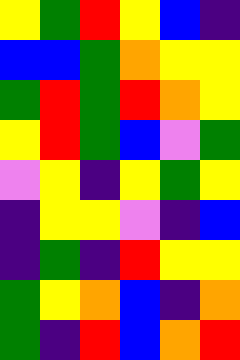[["yellow", "green", "red", "yellow", "blue", "indigo"], ["blue", "blue", "green", "orange", "yellow", "yellow"], ["green", "red", "green", "red", "orange", "yellow"], ["yellow", "red", "green", "blue", "violet", "green"], ["violet", "yellow", "indigo", "yellow", "green", "yellow"], ["indigo", "yellow", "yellow", "violet", "indigo", "blue"], ["indigo", "green", "indigo", "red", "yellow", "yellow"], ["green", "yellow", "orange", "blue", "indigo", "orange"], ["green", "indigo", "red", "blue", "orange", "red"]]